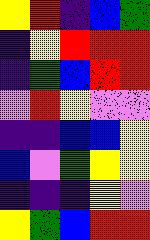[["yellow", "red", "indigo", "blue", "green"], ["indigo", "yellow", "red", "red", "red"], ["indigo", "green", "blue", "red", "red"], ["violet", "red", "yellow", "violet", "violet"], ["indigo", "indigo", "blue", "blue", "yellow"], ["blue", "violet", "green", "yellow", "yellow"], ["indigo", "indigo", "indigo", "yellow", "violet"], ["yellow", "green", "blue", "red", "red"]]